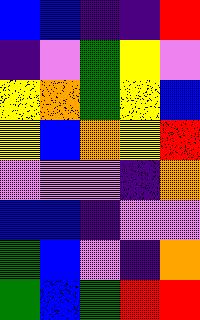[["blue", "blue", "indigo", "indigo", "red"], ["indigo", "violet", "green", "yellow", "violet"], ["yellow", "orange", "green", "yellow", "blue"], ["yellow", "blue", "orange", "yellow", "red"], ["violet", "violet", "violet", "indigo", "orange"], ["blue", "blue", "indigo", "violet", "violet"], ["green", "blue", "violet", "indigo", "orange"], ["green", "blue", "green", "red", "red"]]